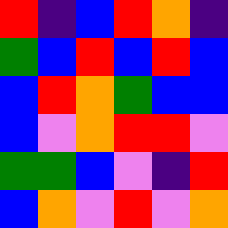[["red", "indigo", "blue", "red", "orange", "indigo"], ["green", "blue", "red", "blue", "red", "blue"], ["blue", "red", "orange", "green", "blue", "blue"], ["blue", "violet", "orange", "red", "red", "violet"], ["green", "green", "blue", "violet", "indigo", "red"], ["blue", "orange", "violet", "red", "violet", "orange"]]